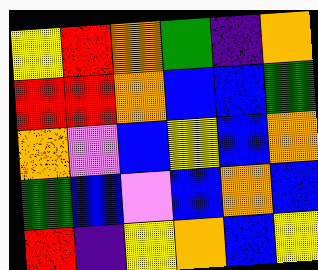[["yellow", "red", "orange", "green", "indigo", "orange"], ["red", "red", "orange", "blue", "blue", "green"], ["orange", "violet", "blue", "yellow", "blue", "orange"], ["green", "blue", "violet", "blue", "orange", "blue"], ["red", "indigo", "yellow", "orange", "blue", "yellow"]]